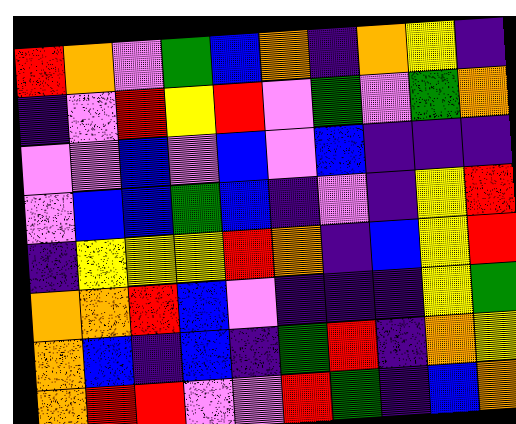[["red", "orange", "violet", "green", "blue", "orange", "indigo", "orange", "yellow", "indigo"], ["indigo", "violet", "red", "yellow", "red", "violet", "green", "violet", "green", "orange"], ["violet", "violet", "blue", "violet", "blue", "violet", "blue", "indigo", "indigo", "indigo"], ["violet", "blue", "blue", "green", "blue", "indigo", "violet", "indigo", "yellow", "red"], ["indigo", "yellow", "yellow", "yellow", "red", "orange", "indigo", "blue", "yellow", "red"], ["orange", "orange", "red", "blue", "violet", "indigo", "indigo", "indigo", "yellow", "green"], ["orange", "blue", "indigo", "blue", "indigo", "green", "red", "indigo", "orange", "yellow"], ["orange", "red", "red", "violet", "violet", "red", "green", "indigo", "blue", "orange"]]